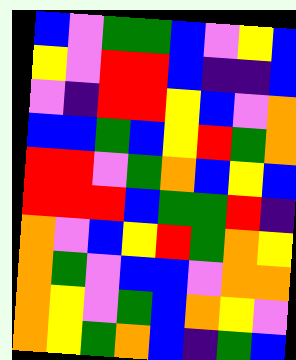[["blue", "violet", "green", "green", "blue", "violet", "yellow", "blue"], ["yellow", "violet", "red", "red", "blue", "indigo", "indigo", "blue"], ["violet", "indigo", "red", "red", "yellow", "blue", "violet", "orange"], ["blue", "blue", "green", "blue", "yellow", "red", "green", "orange"], ["red", "red", "violet", "green", "orange", "blue", "yellow", "blue"], ["red", "red", "red", "blue", "green", "green", "red", "indigo"], ["orange", "violet", "blue", "yellow", "red", "green", "orange", "yellow"], ["orange", "green", "violet", "blue", "blue", "violet", "orange", "orange"], ["orange", "yellow", "violet", "green", "blue", "orange", "yellow", "violet"], ["orange", "yellow", "green", "orange", "blue", "indigo", "green", "blue"]]